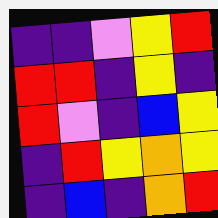[["indigo", "indigo", "violet", "yellow", "red"], ["red", "red", "indigo", "yellow", "indigo"], ["red", "violet", "indigo", "blue", "yellow"], ["indigo", "red", "yellow", "orange", "yellow"], ["indigo", "blue", "indigo", "orange", "red"]]